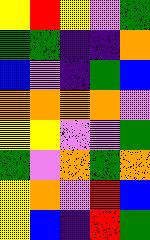[["yellow", "red", "yellow", "violet", "green"], ["green", "green", "indigo", "indigo", "orange"], ["blue", "violet", "indigo", "green", "blue"], ["orange", "orange", "orange", "orange", "violet"], ["yellow", "yellow", "violet", "violet", "green"], ["green", "violet", "orange", "green", "orange"], ["yellow", "orange", "violet", "red", "blue"], ["yellow", "blue", "indigo", "red", "green"]]